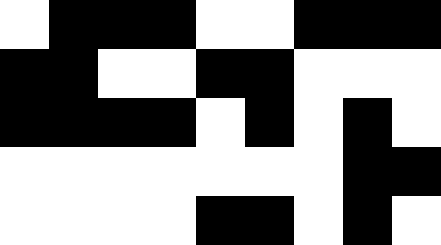[["white", "black", "black", "black", "white", "white", "black", "black", "black"], ["black", "black", "white", "white", "black", "black", "white", "white", "white"], ["black", "black", "black", "black", "white", "black", "white", "black", "white"], ["white", "white", "white", "white", "white", "white", "white", "black", "black"], ["white", "white", "white", "white", "black", "black", "white", "black", "white"]]